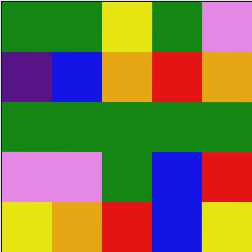[["green", "green", "yellow", "green", "violet"], ["indigo", "blue", "orange", "red", "orange"], ["green", "green", "green", "green", "green"], ["violet", "violet", "green", "blue", "red"], ["yellow", "orange", "red", "blue", "yellow"]]